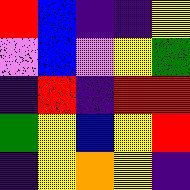[["red", "blue", "indigo", "indigo", "yellow"], ["violet", "blue", "violet", "yellow", "green"], ["indigo", "red", "indigo", "red", "red"], ["green", "yellow", "blue", "yellow", "red"], ["indigo", "yellow", "orange", "yellow", "indigo"]]